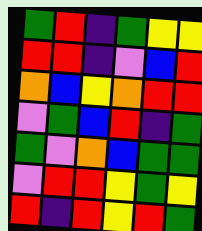[["green", "red", "indigo", "green", "yellow", "yellow"], ["red", "red", "indigo", "violet", "blue", "red"], ["orange", "blue", "yellow", "orange", "red", "red"], ["violet", "green", "blue", "red", "indigo", "green"], ["green", "violet", "orange", "blue", "green", "green"], ["violet", "red", "red", "yellow", "green", "yellow"], ["red", "indigo", "red", "yellow", "red", "green"]]